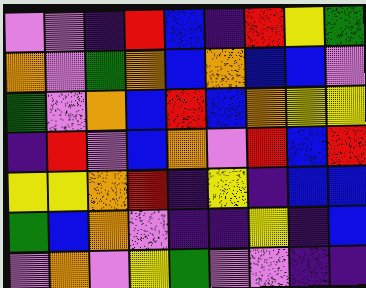[["violet", "violet", "indigo", "red", "blue", "indigo", "red", "yellow", "green"], ["orange", "violet", "green", "orange", "blue", "orange", "blue", "blue", "violet"], ["green", "violet", "orange", "blue", "red", "blue", "orange", "yellow", "yellow"], ["indigo", "red", "violet", "blue", "orange", "violet", "red", "blue", "red"], ["yellow", "yellow", "orange", "red", "indigo", "yellow", "indigo", "blue", "blue"], ["green", "blue", "orange", "violet", "indigo", "indigo", "yellow", "indigo", "blue"], ["violet", "orange", "violet", "yellow", "green", "violet", "violet", "indigo", "indigo"]]